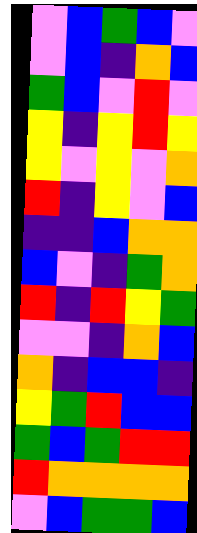[["violet", "blue", "green", "blue", "violet"], ["violet", "blue", "indigo", "orange", "blue"], ["green", "blue", "violet", "red", "violet"], ["yellow", "indigo", "yellow", "red", "yellow"], ["yellow", "violet", "yellow", "violet", "orange"], ["red", "indigo", "yellow", "violet", "blue"], ["indigo", "indigo", "blue", "orange", "orange"], ["blue", "violet", "indigo", "green", "orange"], ["red", "indigo", "red", "yellow", "green"], ["violet", "violet", "indigo", "orange", "blue"], ["orange", "indigo", "blue", "blue", "indigo"], ["yellow", "green", "red", "blue", "blue"], ["green", "blue", "green", "red", "red"], ["red", "orange", "orange", "orange", "orange"], ["violet", "blue", "green", "green", "blue"]]